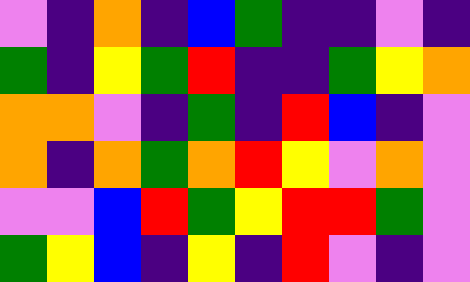[["violet", "indigo", "orange", "indigo", "blue", "green", "indigo", "indigo", "violet", "indigo"], ["green", "indigo", "yellow", "green", "red", "indigo", "indigo", "green", "yellow", "orange"], ["orange", "orange", "violet", "indigo", "green", "indigo", "red", "blue", "indigo", "violet"], ["orange", "indigo", "orange", "green", "orange", "red", "yellow", "violet", "orange", "violet"], ["violet", "violet", "blue", "red", "green", "yellow", "red", "red", "green", "violet"], ["green", "yellow", "blue", "indigo", "yellow", "indigo", "red", "violet", "indigo", "violet"]]